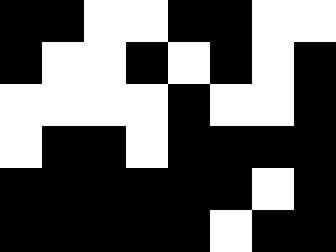[["black", "black", "white", "white", "black", "black", "white", "white"], ["black", "white", "white", "black", "white", "black", "white", "black"], ["white", "white", "white", "white", "black", "white", "white", "black"], ["white", "black", "black", "white", "black", "black", "black", "black"], ["black", "black", "black", "black", "black", "black", "white", "black"], ["black", "black", "black", "black", "black", "white", "black", "black"]]